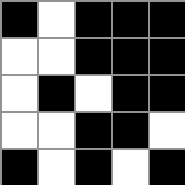[["black", "white", "black", "black", "black"], ["white", "white", "black", "black", "black"], ["white", "black", "white", "black", "black"], ["white", "white", "black", "black", "white"], ["black", "white", "black", "white", "black"]]